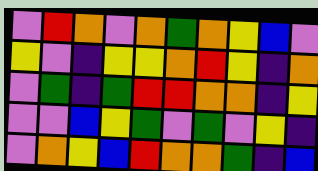[["violet", "red", "orange", "violet", "orange", "green", "orange", "yellow", "blue", "violet"], ["yellow", "violet", "indigo", "yellow", "yellow", "orange", "red", "yellow", "indigo", "orange"], ["violet", "green", "indigo", "green", "red", "red", "orange", "orange", "indigo", "yellow"], ["violet", "violet", "blue", "yellow", "green", "violet", "green", "violet", "yellow", "indigo"], ["violet", "orange", "yellow", "blue", "red", "orange", "orange", "green", "indigo", "blue"]]